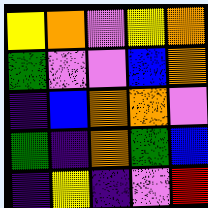[["yellow", "orange", "violet", "yellow", "orange"], ["green", "violet", "violet", "blue", "orange"], ["indigo", "blue", "orange", "orange", "violet"], ["green", "indigo", "orange", "green", "blue"], ["indigo", "yellow", "indigo", "violet", "red"]]